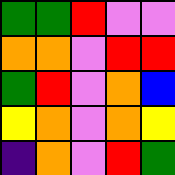[["green", "green", "red", "violet", "violet"], ["orange", "orange", "violet", "red", "red"], ["green", "red", "violet", "orange", "blue"], ["yellow", "orange", "violet", "orange", "yellow"], ["indigo", "orange", "violet", "red", "green"]]